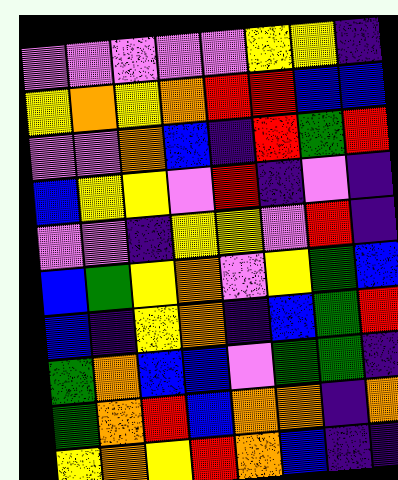[["violet", "violet", "violet", "violet", "violet", "yellow", "yellow", "indigo"], ["yellow", "orange", "yellow", "orange", "red", "red", "blue", "blue"], ["violet", "violet", "orange", "blue", "indigo", "red", "green", "red"], ["blue", "yellow", "yellow", "violet", "red", "indigo", "violet", "indigo"], ["violet", "violet", "indigo", "yellow", "yellow", "violet", "red", "indigo"], ["blue", "green", "yellow", "orange", "violet", "yellow", "green", "blue"], ["blue", "indigo", "yellow", "orange", "indigo", "blue", "green", "red"], ["green", "orange", "blue", "blue", "violet", "green", "green", "indigo"], ["green", "orange", "red", "blue", "orange", "orange", "indigo", "orange"], ["yellow", "orange", "yellow", "red", "orange", "blue", "indigo", "indigo"]]